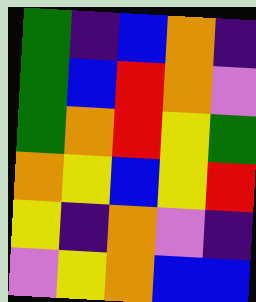[["green", "indigo", "blue", "orange", "indigo"], ["green", "blue", "red", "orange", "violet"], ["green", "orange", "red", "yellow", "green"], ["orange", "yellow", "blue", "yellow", "red"], ["yellow", "indigo", "orange", "violet", "indigo"], ["violet", "yellow", "orange", "blue", "blue"]]